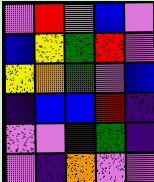[["violet", "red", "violet", "blue", "violet"], ["blue", "yellow", "green", "red", "violet"], ["yellow", "orange", "green", "violet", "blue"], ["indigo", "blue", "blue", "red", "indigo"], ["violet", "violet", "indigo", "green", "indigo"], ["violet", "indigo", "orange", "violet", "violet"]]